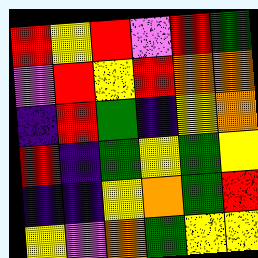[["red", "yellow", "red", "violet", "red", "green"], ["violet", "red", "yellow", "red", "orange", "orange"], ["indigo", "red", "green", "indigo", "yellow", "orange"], ["red", "indigo", "green", "yellow", "green", "yellow"], ["indigo", "indigo", "yellow", "orange", "green", "red"], ["yellow", "violet", "orange", "green", "yellow", "yellow"]]